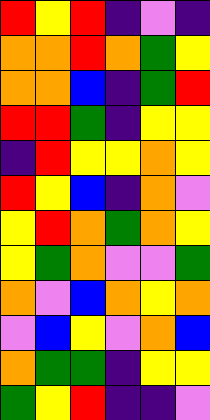[["red", "yellow", "red", "indigo", "violet", "indigo"], ["orange", "orange", "red", "orange", "green", "yellow"], ["orange", "orange", "blue", "indigo", "green", "red"], ["red", "red", "green", "indigo", "yellow", "yellow"], ["indigo", "red", "yellow", "yellow", "orange", "yellow"], ["red", "yellow", "blue", "indigo", "orange", "violet"], ["yellow", "red", "orange", "green", "orange", "yellow"], ["yellow", "green", "orange", "violet", "violet", "green"], ["orange", "violet", "blue", "orange", "yellow", "orange"], ["violet", "blue", "yellow", "violet", "orange", "blue"], ["orange", "green", "green", "indigo", "yellow", "yellow"], ["green", "yellow", "red", "indigo", "indigo", "violet"]]